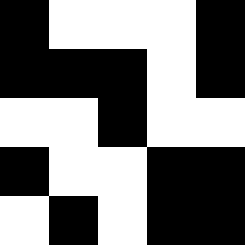[["black", "white", "white", "white", "black"], ["black", "black", "black", "white", "black"], ["white", "white", "black", "white", "white"], ["black", "white", "white", "black", "black"], ["white", "black", "white", "black", "black"]]